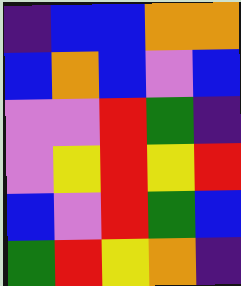[["indigo", "blue", "blue", "orange", "orange"], ["blue", "orange", "blue", "violet", "blue"], ["violet", "violet", "red", "green", "indigo"], ["violet", "yellow", "red", "yellow", "red"], ["blue", "violet", "red", "green", "blue"], ["green", "red", "yellow", "orange", "indigo"]]